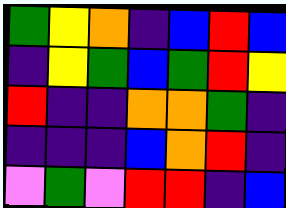[["green", "yellow", "orange", "indigo", "blue", "red", "blue"], ["indigo", "yellow", "green", "blue", "green", "red", "yellow"], ["red", "indigo", "indigo", "orange", "orange", "green", "indigo"], ["indigo", "indigo", "indigo", "blue", "orange", "red", "indigo"], ["violet", "green", "violet", "red", "red", "indigo", "blue"]]